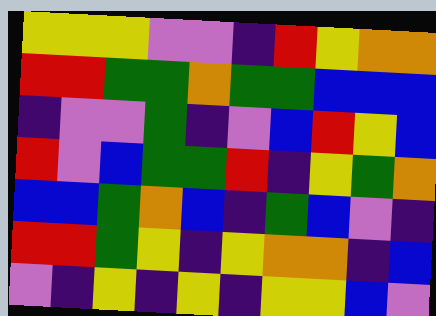[["yellow", "yellow", "yellow", "violet", "violet", "indigo", "red", "yellow", "orange", "orange"], ["red", "red", "green", "green", "orange", "green", "green", "blue", "blue", "blue"], ["indigo", "violet", "violet", "green", "indigo", "violet", "blue", "red", "yellow", "blue"], ["red", "violet", "blue", "green", "green", "red", "indigo", "yellow", "green", "orange"], ["blue", "blue", "green", "orange", "blue", "indigo", "green", "blue", "violet", "indigo"], ["red", "red", "green", "yellow", "indigo", "yellow", "orange", "orange", "indigo", "blue"], ["violet", "indigo", "yellow", "indigo", "yellow", "indigo", "yellow", "yellow", "blue", "violet"]]